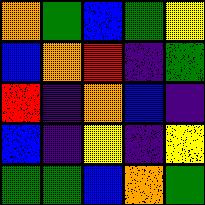[["orange", "green", "blue", "green", "yellow"], ["blue", "orange", "red", "indigo", "green"], ["red", "indigo", "orange", "blue", "indigo"], ["blue", "indigo", "yellow", "indigo", "yellow"], ["green", "green", "blue", "orange", "green"]]